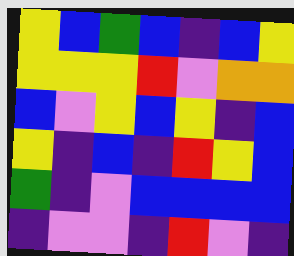[["yellow", "blue", "green", "blue", "indigo", "blue", "yellow"], ["yellow", "yellow", "yellow", "red", "violet", "orange", "orange"], ["blue", "violet", "yellow", "blue", "yellow", "indigo", "blue"], ["yellow", "indigo", "blue", "indigo", "red", "yellow", "blue"], ["green", "indigo", "violet", "blue", "blue", "blue", "blue"], ["indigo", "violet", "violet", "indigo", "red", "violet", "indigo"]]